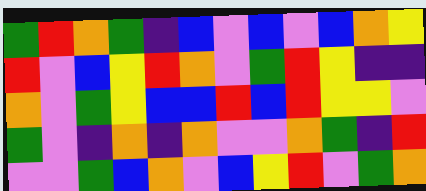[["green", "red", "orange", "green", "indigo", "blue", "violet", "blue", "violet", "blue", "orange", "yellow"], ["red", "violet", "blue", "yellow", "red", "orange", "violet", "green", "red", "yellow", "indigo", "indigo"], ["orange", "violet", "green", "yellow", "blue", "blue", "red", "blue", "red", "yellow", "yellow", "violet"], ["green", "violet", "indigo", "orange", "indigo", "orange", "violet", "violet", "orange", "green", "indigo", "red"], ["violet", "violet", "green", "blue", "orange", "violet", "blue", "yellow", "red", "violet", "green", "orange"]]